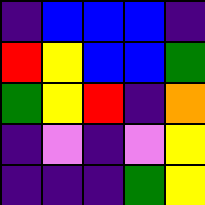[["indigo", "blue", "blue", "blue", "indigo"], ["red", "yellow", "blue", "blue", "green"], ["green", "yellow", "red", "indigo", "orange"], ["indigo", "violet", "indigo", "violet", "yellow"], ["indigo", "indigo", "indigo", "green", "yellow"]]